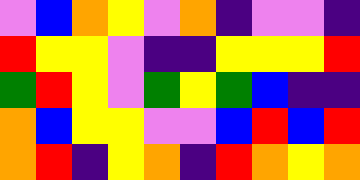[["violet", "blue", "orange", "yellow", "violet", "orange", "indigo", "violet", "violet", "indigo"], ["red", "yellow", "yellow", "violet", "indigo", "indigo", "yellow", "yellow", "yellow", "red"], ["green", "red", "yellow", "violet", "green", "yellow", "green", "blue", "indigo", "indigo"], ["orange", "blue", "yellow", "yellow", "violet", "violet", "blue", "red", "blue", "red"], ["orange", "red", "indigo", "yellow", "orange", "indigo", "red", "orange", "yellow", "orange"]]